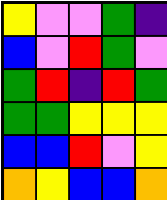[["yellow", "violet", "violet", "green", "indigo"], ["blue", "violet", "red", "green", "violet"], ["green", "red", "indigo", "red", "green"], ["green", "green", "yellow", "yellow", "yellow"], ["blue", "blue", "red", "violet", "yellow"], ["orange", "yellow", "blue", "blue", "orange"]]